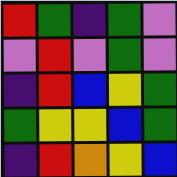[["red", "green", "indigo", "green", "violet"], ["violet", "red", "violet", "green", "violet"], ["indigo", "red", "blue", "yellow", "green"], ["green", "yellow", "yellow", "blue", "green"], ["indigo", "red", "orange", "yellow", "blue"]]